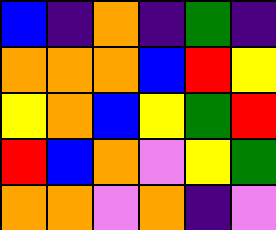[["blue", "indigo", "orange", "indigo", "green", "indigo"], ["orange", "orange", "orange", "blue", "red", "yellow"], ["yellow", "orange", "blue", "yellow", "green", "red"], ["red", "blue", "orange", "violet", "yellow", "green"], ["orange", "orange", "violet", "orange", "indigo", "violet"]]